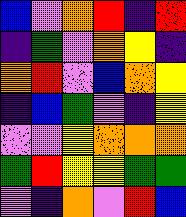[["blue", "violet", "orange", "red", "indigo", "red"], ["indigo", "green", "violet", "orange", "yellow", "indigo"], ["orange", "red", "violet", "blue", "orange", "yellow"], ["indigo", "blue", "green", "violet", "indigo", "yellow"], ["violet", "violet", "yellow", "orange", "orange", "orange"], ["green", "red", "yellow", "yellow", "green", "green"], ["violet", "indigo", "orange", "violet", "red", "blue"]]